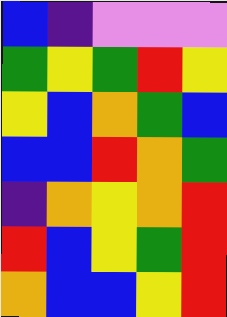[["blue", "indigo", "violet", "violet", "violet"], ["green", "yellow", "green", "red", "yellow"], ["yellow", "blue", "orange", "green", "blue"], ["blue", "blue", "red", "orange", "green"], ["indigo", "orange", "yellow", "orange", "red"], ["red", "blue", "yellow", "green", "red"], ["orange", "blue", "blue", "yellow", "red"]]